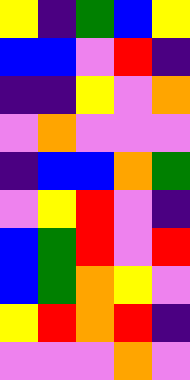[["yellow", "indigo", "green", "blue", "yellow"], ["blue", "blue", "violet", "red", "indigo"], ["indigo", "indigo", "yellow", "violet", "orange"], ["violet", "orange", "violet", "violet", "violet"], ["indigo", "blue", "blue", "orange", "green"], ["violet", "yellow", "red", "violet", "indigo"], ["blue", "green", "red", "violet", "red"], ["blue", "green", "orange", "yellow", "violet"], ["yellow", "red", "orange", "red", "indigo"], ["violet", "violet", "violet", "orange", "violet"]]